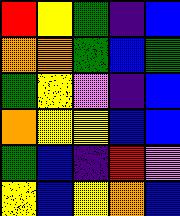[["red", "yellow", "green", "indigo", "blue"], ["orange", "orange", "green", "blue", "green"], ["green", "yellow", "violet", "indigo", "blue"], ["orange", "yellow", "yellow", "blue", "blue"], ["green", "blue", "indigo", "red", "violet"], ["yellow", "blue", "yellow", "orange", "blue"]]